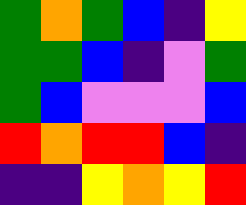[["green", "orange", "green", "blue", "indigo", "yellow"], ["green", "green", "blue", "indigo", "violet", "green"], ["green", "blue", "violet", "violet", "violet", "blue"], ["red", "orange", "red", "red", "blue", "indigo"], ["indigo", "indigo", "yellow", "orange", "yellow", "red"]]